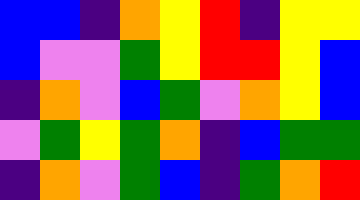[["blue", "blue", "indigo", "orange", "yellow", "red", "indigo", "yellow", "yellow"], ["blue", "violet", "violet", "green", "yellow", "red", "red", "yellow", "blue"], ["indigo", "orange", "violet", "blue", "green", "violet", "orange", "yellow", "blue"], ["violet", "green", "yellow", "green", "orange", "indigo", "blue", "green", "green"], ["indigo", "orange", "violet", "green", "blue", "indigo", "green", "orange", "red"]]